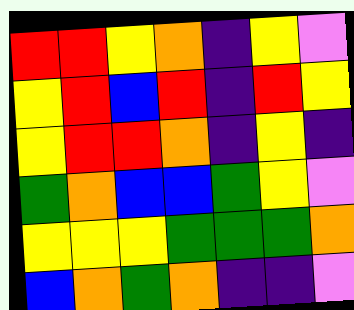[["red", "red", "yellow", "orange", "indigo", "yellow", "violet"], ["yellow", "red", "blue", "red", "indigo", "red", "yellow"], ["yellow", "red", "red", "orange", "indigo", "yellow", "indigo"], ["green", "orange", "blue", "blue", "green", "yellow", "violet"], ["yellow", "yellow", "yellow", "green", "green", "green", "orange"], ["blue", "orange", "green", "orange", "indigo", "indigo", "violet"]]